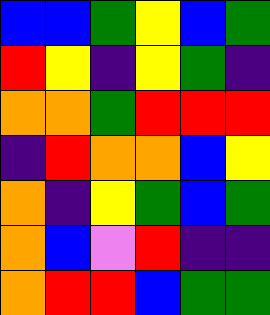[["blue", "blue", "green", "yellow", "blue", "green"], ["red", "yellow", "indigo", "yellow", "green", "indigo"], ["orange", "orange", "green", "red", "red", "red"], ["indigo", "red", "orange", "orange", "blue", "yellow"], ["orange", "indigo", "yellow", "green", "blue", "green"], ["orange", "blue", "violet", "red", "indigo", "indigo"], ["orange", "red", "red", "blue", "green", "green"]]